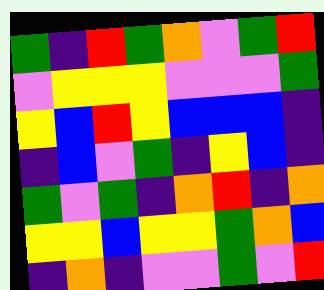[["green", "indigo", "red", "green", "orange", "violet", "green", "red"], ["violet", "yellow", "yellow", "yellow", "violet", "violet", "violet", "green"], ["yellow", "blue", "red", "yellow", "blue", "blue", "blue", "indigo"], ["indigo", "blue", "violet", "green", "indigo", "yellow", "blue", "indigo"], ["green", "violet", "green", "indigo", "orange", "red", "indigo", "orange"], ["yellow", "yellow", "blue", "yellow", "yellow", "green", "orange", "blue"], ["indigo", "orange", "indigo", "violet", "violet", "green", "violet", "red"]]